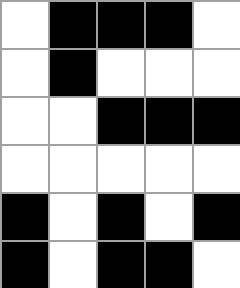[["white", "black", "black", "black", "white"], ["white", "black", "white", "white", "white"], ["white", "white", "black", "black", "black"], ["white", "white", "white", "white", "white"], ["black", "white", "black", "white", "black"], ["black", "white", "black", "black", "white"]]